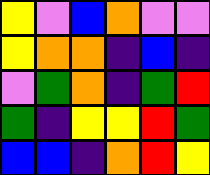[["yellow", "violet", "blue", "orange", "violet", "violet"], ["yellow", "orange", "orange", "indigo", "blue", "indigo"], ["violet", "green", "orange", "indigo", "green", "red"], ["green", "indigo", "yellow", "yellow", "red", "green"], ["blue", "blue", "indigo", "orange", "red", "yellow"]]